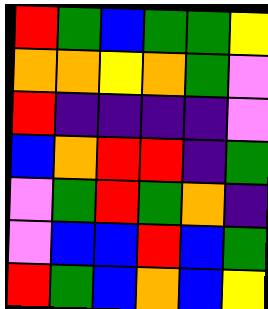[["red", "green", "blue", "green", "green", "yellow"], ["orange", "orange", "yellow", "orange", "green", "violet"], ["red", "indigo", "indigo", "indigo", "indigo", "violet"], ["blue", "orange", "red", "red", "indigo", "green"], ["violet", "green", "red", "green", "orange", "indigo"], ["violet", "blue", "blue", "red", "blue", "green"], ["red", "green", "blue", "orange", "blue", "yellow"]]